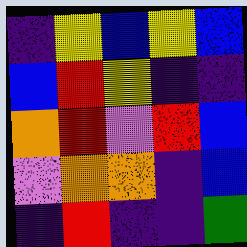[["indigo", "yellow", "blue", "yellow", "blue"], ["blue", "red", "yellow", "indigo", "indigo"], ["orange", "red", "violet", "red", "blue"], ["violet", "orange", "orange", "indigo", "blue"], ["indigo", "red", "indigo", "indigo", "green"]]